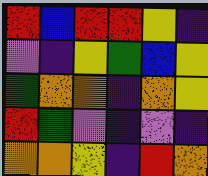[["red", "blue", "red", "red", "yellow", "indigo"], ["violet", "indigo", "yellow", "green", "blue", "yellow"], ["green", "orange", "orange", "indigo", "orange", "yellow"], ["red", "green", "violet", "indigo", "violet", "indigo"], ["orange", "orange", "yellow", "indigo", "red", "orange"]]